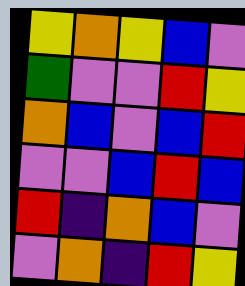[["yellow", "orange", "yellow", "blue", "violet"], ["green", "violet", "violet", "red", "yellow"], ["orange", "blue", "violet", "blue", "red"], ["violet", "violet", "blue", "red", "blue"], ["red", "indigo", "orange", "blue", "violet"], ["violet", "orange", "indigo", "red", "yellow"]]